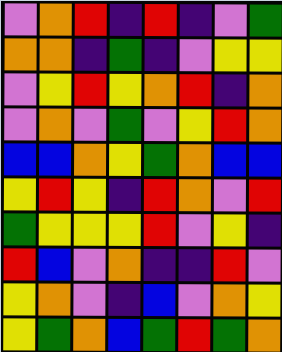[["violet", "orange", "red", "indigo", "red", "indigo", "violet", "green"], ["orange", "orange", "indigo", "green", "indigo", "violet", "yellow", "yellow"], ["violet", "yellow", "red", "yellow", "orange", "red", "indigo", "orange"], ["violet", "orange", "violet", "green", "violet", "yellow", "red", "orange"], ["blue", "blue", "orange", "yellow", "green", "orange", "blue", "blue"], ["yellow", "red", "yellow", "indigo", "red", "orange", "violet", "red"], ["green", "yellow", "yellow", "yellow", "red", "violet", "yellow", "indigo"], ["red", "blue", "violet", "orange", "indigo", "indigo", "red", "violet"], ["yellow", "orange", "violet", "indigo", "blue", "violet", "orange", "yellow"], ["yellow", "green", "orange", "blue", "green", "red", "green", "orange"]]